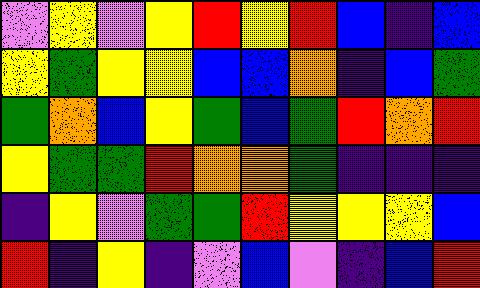[["violet", "yellow", "violet", "yellow", "red", "yellow", "red", "blue", "indigo", "blue"], ["yellow", "green", "yellow", "yellow", "blue", "blue", "orange", "indigo", "blue", "green"], ["green", "orange", "blue", "yellow", "green", "blue", "green", "red", "orange", "red"], ["yellow", "green", "green", "red", "orange", "orange", "green", "indigo", "indigo", "indigo"], ["indigo", "yellow", "violet", "green", "green", "red", "yellow", "yellow", "yellow", "blue"], ["red", "indigo", "yellow", "indigo", "violet", "blue", "violet", "indigo", "blue", "red"]]